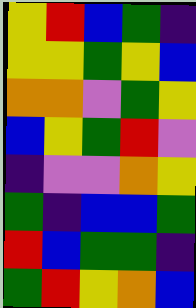[["yellow", "red", "blue", "green", "indigo"], ["yellow", "yellow", "green", "yellow", "blue"], ["orange", "orange", "violet", "green", "yellow"], ["blue", "yellow", "green", "red", "violet"], ["indigo", "violet", "violet", "orange", "yellow"], ["green", "indigo", "blue", "blue", "green"], ["red", "blue", "green", "green", "indigo"], ["green", "red", "yellow", "orange", "blue"]]